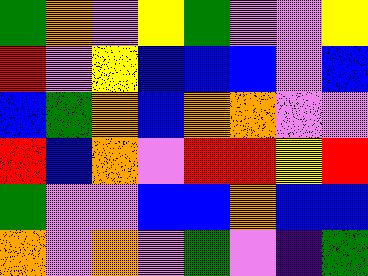[["green", "orange", "violet", "yellow", "green", "violet", "violet", "yellow"], ["red", "violet", "yellow", "blue", "blue", "blue", "violet", "blue"], ["blue", "green", "orange", "blue", "orange", "orange", "violet", "violet"], ["red", "blue", "orange", "violet", "red", "red", "yellow", "red"], ["green", "violet", "violet", "blue", "blue", "orange", "blue", "blue"], ["orange", "violet", "orange", "violet", "green", "violet", "indigo", "green"]]